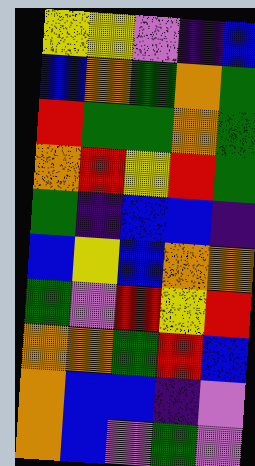[["yellow", "yellow", "violet", "indigo", "blue"], ["blue", "orange", "green", "orange", "green"], ["red", "green", "green", "orange", "green"], ["orange", "red", "yellow", "red", "green"], ["green", "indigo", "blue", "blue", "indigo"], ["blue", "yellow", "blue", "orange", "orange"], ["green", "violet", "red", "yellow", "red"], ["orange", "orange", "green", "red", "blue"], ["orange", "blue", "blue", "indigo", "violet"], ["orange", "blue", "violet", "green", "violet"]]